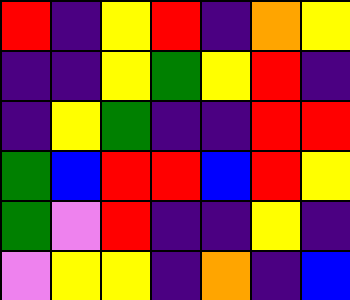[["red", "indigo", "yellow", "red", "indigo", "orange", "yellow"], ["indigo", "indigo", "yellow", "green", "yellow", "red", "indigo"], ["indigo", "yellow", "green", "indigo", "indigo", "red", "red"], ["green", "blue", "red", "red", "blue", "red", "yellow"], ["green", "violet", "red", "indigo", "indigo", "yellow", "indigo"], ["violet", "yellow", "yellow", "indigo", "orange", "indigo", "blue"]]